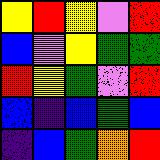[["yellow", "red", "yellow", "violet", "red"], ["blue", "violet", "yellow", "green", "green"], ["red", "yellow", "green", "violet", "red"], ["blue", "indigo", "blue", "green", "blue"], ["indigo", "blue", "green", "orange", "red"]]